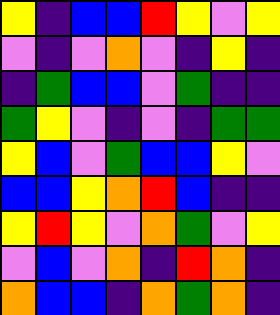[["yellow", "indigo", "blue", "blue", "red", "yellow", "violet", "yellow"], ["violet", "indigo", "violet", "orange", "violet", "indigo", "yellow", "indigo"], ["indigo", "green", "blue", "blue", "violet", "green", "indigo", "indigo"], ["green", "yellow", "violet", "indigo", "violet", "indigo", "green", "green"], ["yellow", "blue", "violet", "green", "blue", "blue", "yellow", "violet"], ["blue", "blue", "yellow", "orange", "red", "blue", "indigo", "indigo"], ["yellow", "red", "yellow", "violet", "orange", "green", "violet", "yellow"], ["violet", "blue", "violet", "orange", "indigo", "red", "orange", "indigo"], ["orange", "blue", "blue", "indigo", "orange", "green", "orange", "indigo"]]